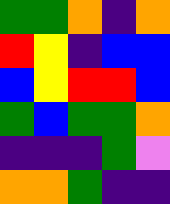[["green", "green", "orange", "indigo", "orange"], ["red", "yellow", "indigo", "blue", "blue"], ["blue", "yellow", "red", "red", "blue"], ["green", "blue", "green", "green", "orange"], ["indigo", "indigo", "indigo", "green", "violet"], ["orange", "orange", "green", "indigo", "indigo"]]